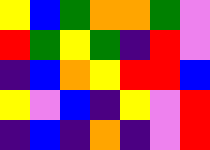[["yellow", "blue", "green", "orange", "orange", "green", "violet"], ["red", "green", "yellow", "green", "indigo", "red", "violet"], ["indigo", "blue", "orange", "yellow", "red", "red", "blue"], ["yellow", "violet", "blue", "indigo", "yellow", "violet", "red"], ["indigo", "blue", "indigo", "orange", "indigo", "violet", "red"]]